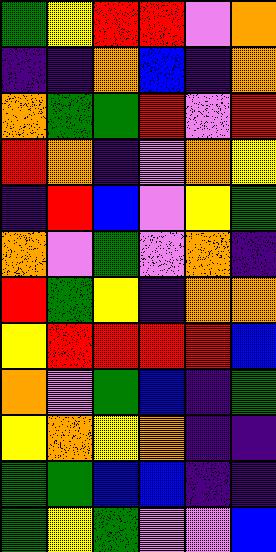[["green", "yellow", "red", "red", "violet", "orange"], ["indigo", "indigo", "orange", "blue", "indigo", "orange"], ["orange", "green", "green", "red", "violet", "red"], ["red", "orange", "indigo", "violet", "orange", "yellow"], ["indigo", "red", "blue", "violet", "yellow", "green"], ["orange", "violet", "green", "violet", "orange", "indigo"], ["red", "green", "yellow", "indigo", "orange", "orange"], ["yellow", "red", "red", "red", "red", "blue"], ["orange", "violet", "green", "blue", "indigo", "green"], ["yellow", "orange", "yellow", "orange", "indigo", "indigo"], ["green", "green", "blue", "blue", "indigo", "indigo"], ["green", "yellow", "green", "violet", "violet", "blue"]]